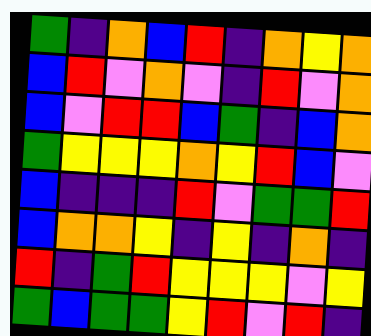[["green", "indigo", "orange", "blue", "red", "indigo", "orange", "yellow", "orange"], ["blue", "red", "violet", "orange", "violet", "indigo", "red", "violet", "orange"], ["blue", "violet", "red", "red", "blue", "green", "indigo", "blue", "orange"], ["green", "yellow", "yellow", "yellow", "orange", "yellow", "red", "blue", "violet"], ["blue", "indigo", "indigo", "indigo", "red", "violet", "green", "green", "red"], ["blue", "orange", "orange", "yellow", "indigo", "yellow", "indigo", "orange", "indigo"], ["red", "indigo", "green", "red", "yellow", "yellow", "yellow", "violet", "yellow"], ["green", "blue", "green", "green", "yellow", "red", "violet", "red", "indigo"]]